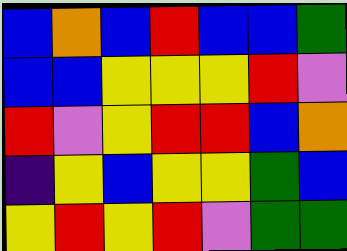[["blue", "orange", "blue", "red", "blue", "blue", "green"], ["blue", "blue", "yellow", "yellow", "yellow", "red", "violet"], ["red", "violet", "yellow", "red", "red", "blue", "orange"], ["indigo", "yellow", "blue", "yellow", "yellow", "green", "blue"], ["yellow", "red", "yellow", "red", "violet", "green", "green"]]